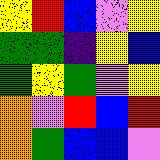[["yellow", "red", "blue", "violet", "yellow"], ["green", "green", "indigo", "yellow", "blue"], ["green", "yellow", "green", "violet", "yellow"], ["orange", "violet", "red", "blue", "red"], ["orange", "green", "blue", "blue", "violet"]]